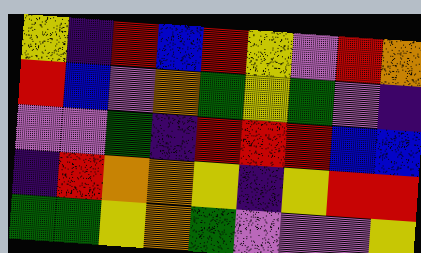[["yellow", "indigo", "red", "blue", "red", "yellow", "violet", "red", "orange"], ["red", "blue", "violet", "orange", "green", "yellow", "green", "violet", "indigo"], ["violet", "violet", "green", "indigo", "red", "red", "red", "blue", "blue"], ["indigo", "red", "orange", "orange", "yellow", "indigo", "yellow", "red", "red"], ["green", "green", "yellow", "orange", "green", "violet", "violet", "violet", "yellow"]]